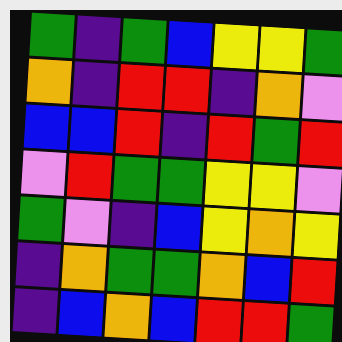[["green", "indigo", "green", "blue", "yellow", "yellow", "green"], ["orange", "indigo", "red", "red", "indigo", "orange", "violet"], ["blue", "blue", "red", "indigo", "red", "green", "red"], ["violet", "red", "green", "green", "yellow", "yellow", "violet"], ["green", "violet", "indigo", "blue", "yellow", "orange", "yellow"], ["indigo", "orange", "green", "green", "orange", "blue", "red"], ["indigo", "blue", "orange", "blue", "red", "red", "green"]]